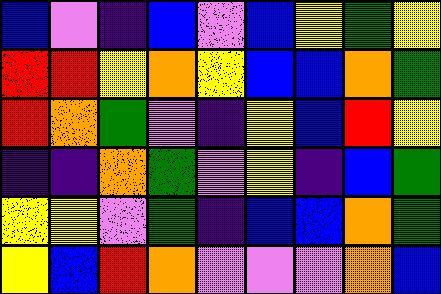[["blue", "violet", "indigo", "blue", "violet", "blue", "yellow", "green", "yellow"], ["red", "red", "yellow", "orange", "yellow", "blue", "blue", "orange", "green"], ["red", "orange", "green", "violet", "indigo", "yellow", "blue", "red", "yellow"], ["indigo", "indigo", "orange", "green", "violet", "yellow", "indigo", "blue", "green"], ["yellow", "yellow", "violet", "green", "indigo", "blue", "blue", "orange", "green"], ["yellow", "blue", "red", "orange", "violet", "violet", "violet", "orange", "blue"]]